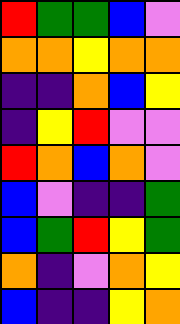[["red", "green", "green", "blue", "violet"], ["orange", "orange", "yellow", "orange", "orange"], ["indigo", "indigo", "orange", "blue", "yellow"], ["indigo", "yellow", "red", "violet", "violet"], ["red", "orange", "blue", "orange", "violet"], ["blue", "violet", "indigo", "indigo", "green"], ["blue", "green", "red", "yellow", "green"], ["orange", "indigo", "violet", "orange", "yellow"], ["blue", "indigo", "indigo", "yellow", "orange"]]